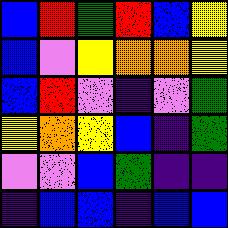[["blue", "red", "green", "red", "blue", "yellow"], ["blue", "violet", "yellow", "orange", "orange", "yellow"], ["blue", "red", "violet", "indigo", "violet", "green"], ["yellow", "orange", "yellow", "blue", "indigo", "green"], ["violet", "violet", "blue", "green", "indigo", "indigo"], ["indigo", "blue", "blue", "indigo", "blue", "blue"]]